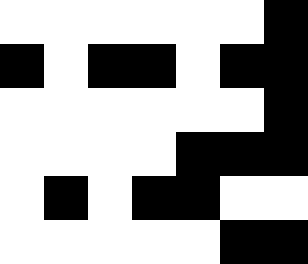[["white", "white", "white", "white", "white", "white", "black"], ["black", "white", "black", "black", "white", "black", "black"], ["white", "white", "white", "white", "white", "white", "black"], ["white", "white", "white", "white", "black", "black", "black"], ["white", "black", "white", "black", "black", "white", "white"], ["white", "white", "white", "white", "white", "black", "black"]]